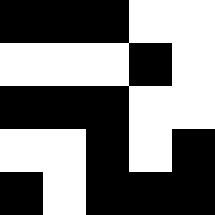[["black", "black", "black", "white", "white"], ["white", "white", "white", "black", "white"], ["black", "black", "black", "white", "white"], ["white", "white", "black", "white", "black"], ["black", "white", "black", "black", "black"]]